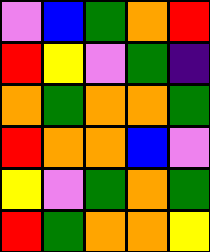[["violet", "blue", "green", "orange", "red"], ["red", "yellow", "violet", "green", "indigo"], ["orange", "green", "orange", "orange", "green"], ["red", "orange", "orange", "blue", "violet"], ["yellow", "violet", "green", "orange", "green"], ["red", "green", "orange", "orange", "yellow"]]